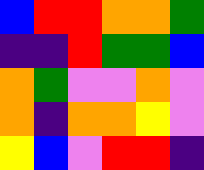[["blue", "red", "red", "orange", "orange", "green"], ["indigo", "indigo", "red", "green", "green", "blue"], ["orange", "green", "violet", "violet", "orange", "violet"], ["orange", "indigo", "orange", "orange", "yellow", "violet"], ["yellow", "blue", "violet", "red", "red", "indigo"]]